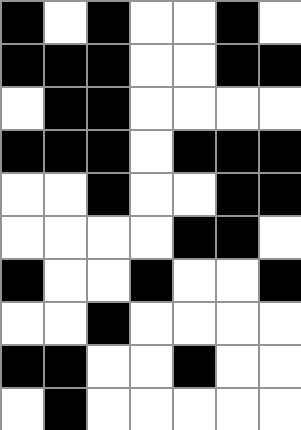[["black", "white", "black", "white", "white", "black", "white"], ["black", "black", "black", "white", "white", "black", "black"], ["white", "black", "black", "white", "white", "white", "white"], ["black", "black", "black", "white", "black", "black", "black"], ["white", "white", "black", "white", "white", "black", "black"], ["white", "white", "white", "white", "black", "black", "white"], ["black", "white", "white", "black", "white", "white", "black"], ["white", "white", "black", "white", "white", "white", "white"], ["black", "black", "white", "white", "black", "white", "white"], ["white", "black", "white", "white", "white", "white", "white"]]